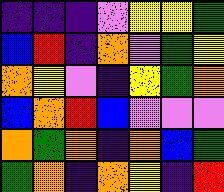[["indigo", "indigo", "indigo", "violet", "yellow", "yellow", "green"], ["blue", "red", "indigo", "orange", "violet", "green", "yellow"], ["orange", "yellow", "violet", "indigo", "yellow", "green", "orange"], ["blue", "orange", "red", "blue", "violet", "violet", "violet"], ["orange", "green", "orange", "indigo", "orange", "blue", "green"], ["green", "orange", "indigo", "orange", "yellow", "indigo", "red"]]